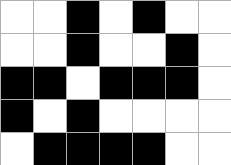[["white", "white", "black", "white", "black", "white", "white"], ["white", "white", "black", "white", "white", "black", "white"], ["black", "black", "white", "black", "black", "black", "white"], ["black", "white", "black", "white", "white", "white", "white"], ["white", "black", "black", "black", "black", "white", "white"]]